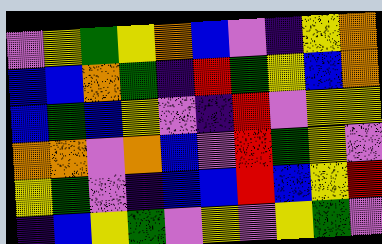[["violet", "yellow", "green", "yellow", "orange", "blue", "violet", "indigo", "yellow", "orange"], ["blue", "blue", "orange", "green", "indigo", "red", "green", "yellow", "blue", "orange"], ["blue", "green", "blue", "yellow", "violet", "indigo", "red", "violet", "yellow", "yellow"], ["orange", "orange", "violet", "orange", "blue", "violet", "red", "green", "yellow", "violet"], ["yellow", "green", "violet", "indigo", "blue", "blue", "red", "blue", "yellow", "red"], ["indigo", "blue", "yellow", "green", "violet", "yellow", "violet", "yellow", "green", "violet"]]